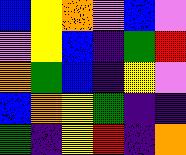[["blue", "yellow", "orange", "violet", "blue", "violet"], ["violet", "yellow", "blue", "indigo", "green", "red"], ["orange", "green", "blue", "indigo", "yellow", "violet"], ["blue", "orange", "yellow", "green", "indigo", "indigo"], ["green", "indigo", "yellow", "red", "indigo", "orange"]]